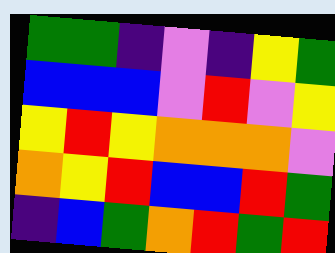[["green", "green", "indigo", "violet", "indigo", "yellow", "green"], ["blue", "blue", "blue", "violet", "red", "violet", "yellow"], ["yellow", "red", "yellow", "orange", "orange", "orange", "violet"], ["orange", "yellow", "red", "blue", "blue", "red", "green"], ["indigo", "blue", "green", "orange", "red", "green", "red"]]